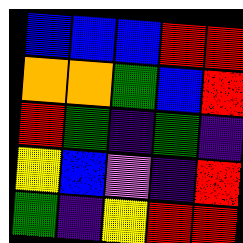[["blue", "blue", "blue", "red", "red"], ["orange", "orange", "green", "blue", "red"], ["red", "green", "indigo", "green", "indigo"], ["yellow", "blue", "violet", "indigo", "red"], ["green", "indigo", "yellow", "red", "red"]]